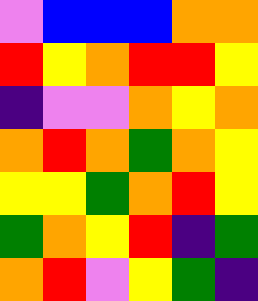[["violet", "blue", "blue", "blue", "orange", "orange"], ["red", "yellow", "orange", "red", "red", "yellow"], ["indigo", "violet", "violet", "orange", "yellow", "orange"], ["orange", "red", "orange", "green", "orange", "yellow"], ["yellow", "yellow", "green", "orange", "red", "yellow"], ["green", "orange", "yellow", "red", "indigo", "green"], ["orange", "red", "violet", "yellow", "green", "indigo"]]